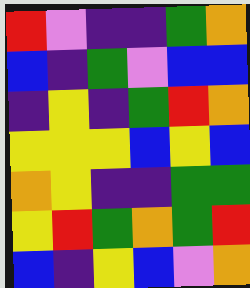[["red", "violet", "indigo", "indigo", "green", "orange"], ["blue", "indigo", "green", "violet", "blue", "blue"], ["indigo", "yellow", "indigo", "green", "red", "orange"], ["yellow", "yellow", "yellow", "blue", "yellow", "blue"], ["orange", "yellow", "indigo", "indigo", "green", "green"], ["yellow", "red", "green", "orange", "green", "red"], ["blue", "indigo", "yellow", "blue", "violet", "orange"]]